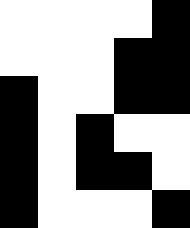[["white", "white", "white", "white", "black"], ["white", "white", "white", "black", "black"], ["black", "white", "white", "black", "black"], ["black", "white", "black", "white", "white"], ["black", "white", "black", "black", "white"], ["black", "white", "white", "white", "black"]]